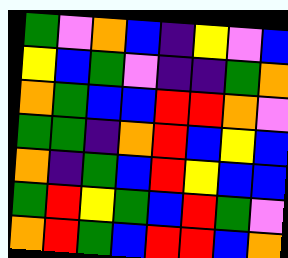[["green", "violet", "orange", "blue", "indigo", "yellow", "violet", "blue"], ["yellow", "blue", "green", "violet", "indigo", "indigo", "green", "orange"], ["orange", "green", "blue", "blue", "red", "red", "orange", "violet"], ["green", "green", "indigo", "orange", "red", "blue", "yellow", "blue"], ["orange", "indigo", "green", "blue", "red", "yellow", "blue", "blue"], ["green", "red", "yellow", "green", "blue", "red", "green", "violet"], ["orange", "red", "green", "blue", "red", "red", "blue", "orange"]]